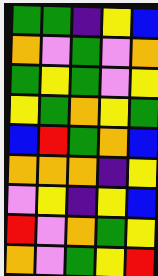[["green", "green", "indigo", "yellow", "blue"], ["orange", "violet", "green", "violet", "orange"], ["green", "yellow", "green", "violet", "yellow"], ["yellow", "green", "orange", "yellow", "green"], ["blue", "red", "green", "orange", "blue"], ["orange", "orange", "orange", "indigo", "yellow"], ["violet", "yellow", "indigo", "yellow", "blue"], ["red", "violet", "orange", "green", "yellow"], ["orange", "violet", "green", "yellow", "red"]]